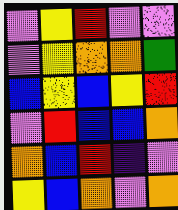[["violet", "yellow", "red", "violet", "violet"], ["violet", "yellow", "orange", "orange", "green"], ["blue", "yellow", "blue", "yellow", "red"], ["violet", "red", "blue", "blue", "orange"], ["orange", "blue", "red", "indigo", "violet"], ["yellow", "blue", "orange", "violet", "orange"]]